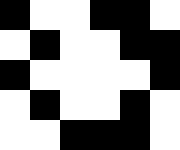[["black", "white", "white", "black", "black", "white"], ["white", "black", "white", "white", "black", "black"], ["black", "white", "white", "white", "white", "black"], ["white", "black", "white", "white", "black", "white"], ["white", "white", "black", "black", "black", "white"]]